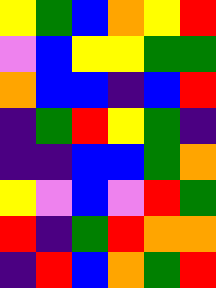[["yellow", "green", "blue", "orange", "yellow", "red"], ["violet", "blue", "yellow", "yellow", "green", "green"], ["orange", "blue", "blue", "indigo", "blue", "red"], ["indigo", "green", "red", "yellow", "green", "indigo"], ["indigo", "indigo", "blue", "blue", "green", "orange"], ["yellow", "violet", "blue", "violet", "red", "green"], ["red", "indigo", "green", "red", "orange", "orange"], ["indigo", "red", "blue", "orange", "green", "red"]]